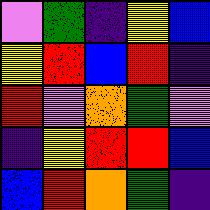[["violet", "green", "indigo", "yellow", "blue"], ["yellow", "red", "blue", "red", "indigo"], ["red", "violet", "orange", "green", "violet"], ["indigo", "yellow", "red", "red", "blue"], ["blue", "red", "orange", "green", "indigo"]]